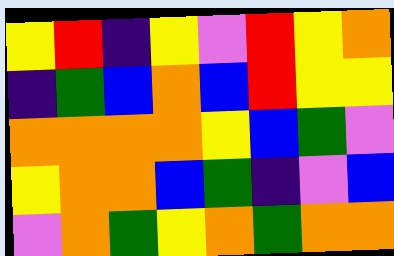[["yellow", "red", "indigo", "yellow", "violet", "red", "yellow", "orange"], ["indigo", "green", "blue", "orange", "blue", "red", "yellow", "yellow"], ["orange", "orange", "orange", "orange", "yellow", "blue", "green", "violet"], ["yellow", "orange", "orange", "blue", "green", "indigo", "violet", "blue"], ["violet", "orange", "green", "yellow", "orange", "green", "orange", "orange"]]